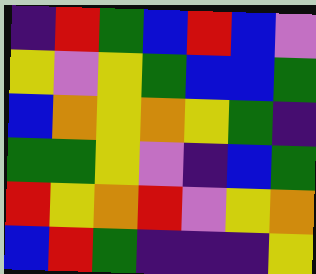[["indigo", "red", "green", "blue", "red", "blue", "violet"], ["yellow", "violet", "yellow", "green", "blue", "blue", "green"], ["blue", "orange", "yellow", "orange", "yellow", "green", "indigo"], ["green", "green", "yellow", "violet", "indigo", "blue", "green"], ["red", "yellow", "orange", "red", "violet", "yellow", "orange"], ["blue", "red", "green", "indigo", "indigo", "indigo", "yellow"]]